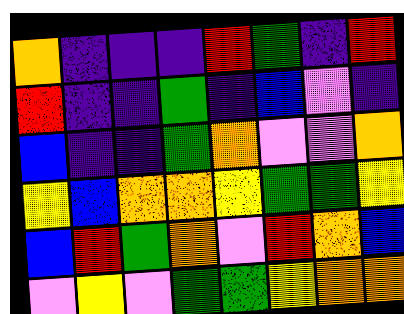[["orange", "indigo", "indigo", "indigo", "red", "green", "indigo", "red"], ["red", "indigo", "indigo", "green", "indigo", "blue", "violet", "indigo"], ["blue", "indigo", "indigo", "green", "orange", "violet", "violet", "orange"], ["yellow", "blue", "orange", "orange", "yellow", "green", "green", "yellow"], ["blue", "red", "green", "orange", "violet", "red", "orange", "blue"], ["violet", "yellow", "violet", "green", "green", "yellow", "orange", "orange"]]